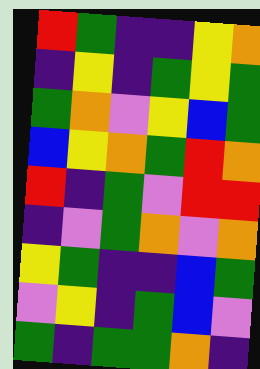[["red", "green", "indigo", "indigo", "yellow", "orange"], ["indigo", "yellow", "indigo", "green", "yellow", "green"], ["green", "orange", "violet", "yellow", "blue", "green"], ["blue", "yellow", "orange", "green", "red", "orange"], ["red", "indigo", "green", "violet", "red", "red"], ["indigo", "violet", "green", "orange", "violet", "orange"], ["yellow", "green", "indigo", "indigo", "blue", "green"], ["violet", "yellow", "indigo", "green", "blue", "violet"], ["green", "indigo", "green", "green", "orange", "indigo"]]